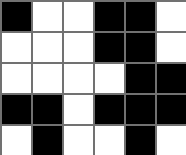[["black", "white", "white", "black", "black", "white"], ["white", "white", "white", "black", "black", "white"], ["white", "white", "white", "white", "black", "black"], ["black", "black", "white", "black", "black", "black"], ["white", "black", "white", "white", "black", "white"]]